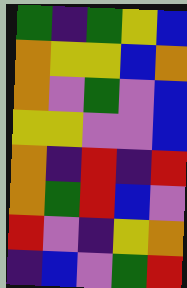[["green", "indigo", "green", "yellow", "blue"], ["orange", "yellow", "yellow", "blue", "orange"], ["orange", "violet", "green", "violet", "blue"], ["yellow", "yellow", "violet", "violet", "blue"], ["orange", "indigo", "red", "indigo", "red"], ["orange", "green", "red", "blue", "violet"], ["red", "violet", "indigo", "yellow", "orange"], ["indigo", "blue", "violet", "green", "red"]]